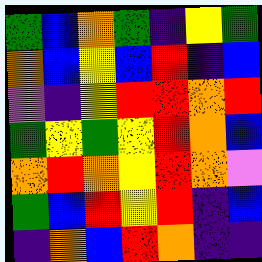[["green", "blue", "orange", "green", "indigo", "yellow", "green"], ["orange", "blue", "yellow", "blue", "red", "indigo", "blue"], ["violet", "indigo", "yellow", "red", "red", "orange", "red"], ["green", "yellow", "green", "yellow", "red", "orange", "blue"], ["orange", "red", "orange", "yellow", "red", "orange", "violet"], ["green", "blue", "red", "yellow", "red", "indigo", "blue"], ["indigo", "orange", "blue", "red", "orange", "indigo", "indigo"]]